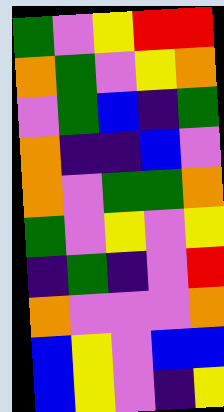[["green", "violet", "yellow", "red", "red"], ["orange", "green", "violet", "yellow", "orange"], ["violet", "green", "blue", "indigo", "green"], ["orange", "indigo", "indigo", "blue", "violet"], ["orange", "violet", "green", "green", "orange"], ["green", "violet", "yellow", "violet", "yellow"], ["indigo", "green", "indigo", "violet", "red"], ["orange", "violet", "violet", "violet", "orange"], ["blue", "yellow", "violet", "blue", "blue"], ["blue", "yellow", "violet", "indigo", "yellow"]]